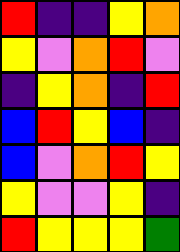[["red", "indigo", "indigo", "yellow", "orange"], ["yellow", "violet", "orange", "red", "violet"], ["indigo", "yellow", "orange", "indigo", "red"], ["blue", "red", "yellow", "blue", "indigo"], ["blue", "violet", "orange", "red", "yellow"], ["yellow", "violet", "violet", "yellow", "indigo"], ["red", "yellow", "yellow", "yellow", "green"]]